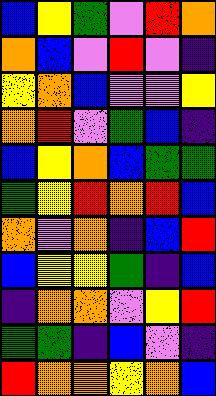[["blue", "yellow", "green", "violet", "red", "orange"], ["orange", "blue", "violet", "red", "violet", "indigo"], ["yellow", "orange", "blue", "violet", "violet", "yellow"], ["orange", "red", "violet", "green", "blue", "indigo"], ["blue", "yellow", "orange", "blue", "green", "green"], ["green", "yellow", "red", "orange", "red", "blue"], ["orange", "violet", "orange", "indigo", "blue", "red"], ["blue", "yellow", "yellow", "green", "indigo", "blue"], ["indigo", "orange", "orange", "violet", "yellow", "red"], ["green", "green", "indigo", "blue", "violet", "indigo"], ["red", "orange", "orange", "yellow", "orange", "blue"]]